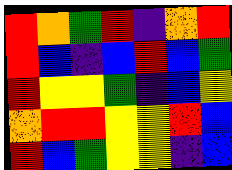[["red", "orange", "green", "red", "indigo", "orange", "red"], ["red", "blue", "indigo", "blue", "red", "blue", "green"], ["red", "yellow", "yellow", "green", "indigo", "blue", "yellow"], ["orange", "red", "red", "yellow", "yellow", "red", "blue"], ["red", "blue", "green", "yellow", "yellow", "indigo", "blue"]]